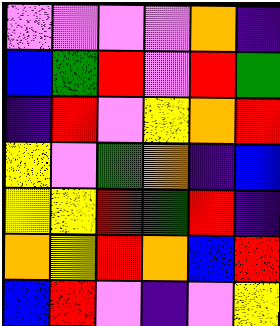[["violet", "violet", "violet", "violet", "orange", "indigo"], ["blue", "green", "red", "violet", "red", "green"], ["indigo", "red", "violet", "yellow", "orange", "red"], ["yellow", "violet", "green", "orange", "indigo", "blue"], ["yellow", "yellow", "red", "green", "red", "indigo"], ["orange", "yellow", "red", "orange", "blue", "red"], ["blue", "red", "violet", "indigo", "violet", "yellow"]]